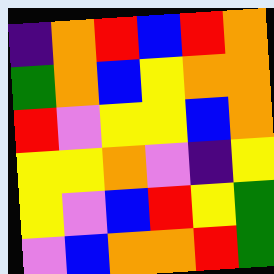[["indigo", "orange", "red", "blue", "red", "orange"], ["green", "orange", "blue", "yellow", "orange", "orange"], ["red", "violet", "yellow", "yellow", "blue", "orange"], ["yellow", "yellow", "orange", "violet", "indigo", "yellow"], ["yellow", "violet", "blue", "red", "yellow", "green"], ["violet", "blue", "orange", "orange", "red", "green"]]